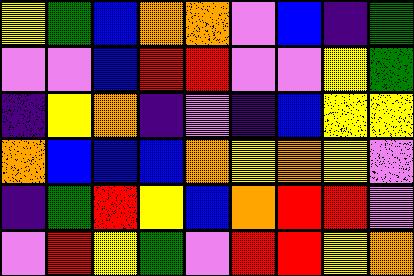[["yellow", "green", "blue", "orange", "orange", "violet", "blue", "indigo", "green"], ["violet", "violet", "blue", "red", "red", "violet", "violet", "yellow", "green"], ["indigo", "yellow", "orange", "indigo", "violet", "indigo", "blue", "yellow", "yellow"], ["orange", "blue", "blue", "blue", "orange", "yellow", "orange", "yellow", "violet"], ["indigo", "green", "red", "yellow", "blue", "orange", "red", "red", "violet"], ["violet", "red", "yellow", "green", "violet", "red", "red", "yellow", "orange"]]